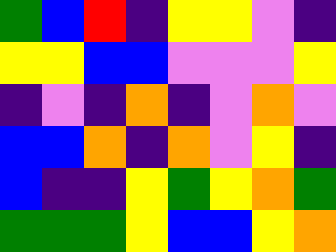[["green", "blue", "red", "indigo", "yellow", "yellow", "violet", "indigo"], ["yellow", "yellow", "blue", "blue", "violet", "violet", "violet", "yellow"], ["indigo", "violet", "indigo", "orange", "indigo", "violet", "orange", "violet"], ["blue", "blue", "orange", "indigo", "orange", "violet", "yellow", "indigo"], ["blue", "indigo", "indigo", "yellow", "green", "yellow", "orange", "green"], ["green", "green", "green", "yellow", "blue", "blue", "yellow", "orange"]]